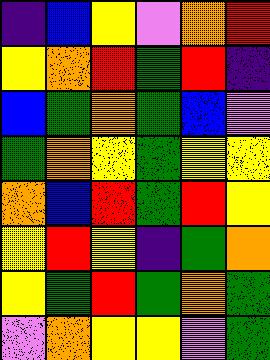[["indigo", "blue", "yellow", "violet", "orange", "red"], ["yellow", "orange", "red", "green", "red", "indigo"], ["blue", "green", "orange", "green", "blue", "violet"], ["green", "orange", "yellow", "green", "yellow", "yellow"], ["orange", "blue", "red", "green", "red", "yellow"], ["yellow", "red", "yellow", "indigo", "green", "orange"], ["yellow", "green", "red", "green", "orange", "green"], ["violet", "orange", "yellow", "yellow", "violet", "green"]]